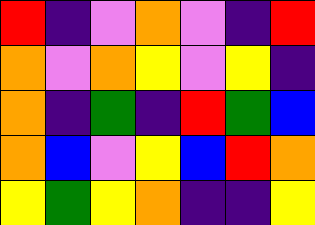[["red", "indigo", "violet", "orange", "violet", "indigo", "red"], ["orange", "violet", "orange", "yellow", "violet", "yellow", "indigo"], ["orange", "indigo", "green", "indigo", "red", "green", "blue"], ["orange", "blue", "violet", "yellow", "blue", "red", "orange"], ["yellow", "green", "yellow", "orange", "indigo", "indigo", "yellow"]]